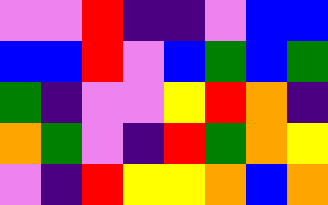[["violet", "violet", "red", "indigo", "indigo", "violet", "blue", "blue"], ["blue", "blue", "red", "violet", "blue", "green", "blue", "green"], ["green", "indigo", "violet", "violet", "yellow", "red", "orange", "indigo"], ["orange", "green", "violet", "indigo", "red", "green", "orange", "yellow"], ["violet", "indigo", "red", "yellow", "yellow", "orange", "blue", "orange"]]